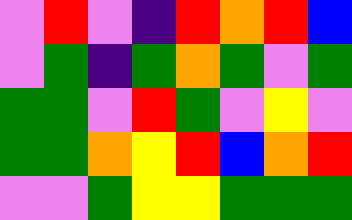[["violet", "red", "violet", "indigo", "red", "orange", "red", "blue"], ["violet", "green", "indigo", "green", "orange", "green", "violet", "green"], ["green", "green", "violet", "red", "green", "violet", "yellow", "violet"], ["green", "green", "orange", "yellow", "red", "blue", "orange", "red"], ["violet", "violet", "green", "yellow", "yellow", "green", "green", "green"]]